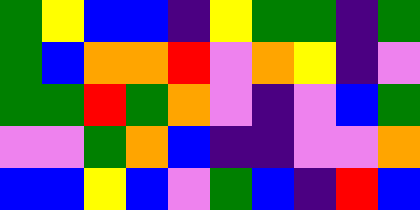[["green", "yellow", "blue", "blue", "indigo", "yellow", "green", "green", "indigo", "green"], ["green", "blue", "orange", "orange", "red", "violet", "orange", "yellow", "indigo", "violet"], ["green", "green", "red", "green", "orange", "violet", "indigo", "violet", "blue", "green"], ["violet", "violet", "green", "orange", "blue", "indigo", "indigo", "violet", "violet", "orange"], ["blue", "blue", "yellow", "blue", "violet", "green", "blue", "indigo", "red", "blue"]]